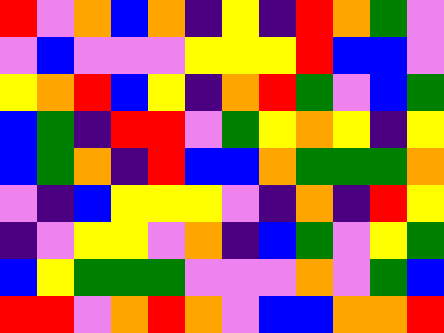[["red", "violet", "orange", "blue", "orange", "indigo", "yellow", "indigo", "red", "orange", "green", "violet"], ["violet", "blue", "violet", "violet", "violet", "yellow", "yellow", "yellow", "red", "blue", "blue", "violet"], ["yellow", "orange", "red", "blue", "yellow", "indigo", "orange", "red", "green", "violet", "blue", "green"], ["blue", "green", "indigo", "red", "red", "violet", "green", "yellow", "orange", "yellow", "indigo", "yellow"], ["blue", "green", "orange", "indigo", "red", "blue", "blue", "orange", "green", "green", "green", "orange"], ["violet", "indigo", "blue", "yellow", "yellow", "yellow", "violet", "indigo", "orange", "indigo", "red", "yellow"], ["indigo", "violet", "yellow", "yellow", "violet", "orange", "indigo", "blue", "green", "violet", "yellow", "green"], ["blue", "yellow", "green", "green", "green", "violet", "violet", "violet", "orange", "violet", "green", "blue"], ["red", "red", "violet", "orange", "red", "orange", "violet", "blue", "blue", "orange", "orange", "red"]]